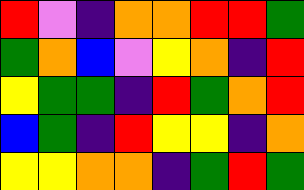[["red", "violet", "indigo", "orange", "orange", "red", "red", "green"], ["green", "orange", "blue", "violet", "yellow", "orange", "indigo", "red"], ["yellow", "green", "green", "indigo", "red", "green", "orange", "red"], ["blue", "green", "indigo", "red", "yellow", "yellow", "indigo", "orange"], ["yellow", "yellow", "orange", "orange", "indigo", "green", "red", "green"]]